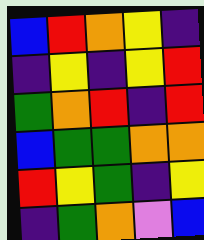[["blue", "red", "orange", "yellow", "indigo"], ["indigo", "yellow", "indigo", "yellow", "red"], ["green", "orange", "red", "indigo", "red"], ["blue", "green", "green", "orange", "orange"], ["red", "yellow", "green", "indigo", "yellow"], ["indigo", "green", "orange", "violet", "blue"]]